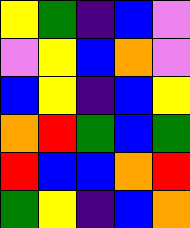[["yellow", "green", "indigo", "blue", "violet"], ["violet", "yellow", "blue", "orange", "violet"], ["blue", "yellow", "indigo", "blue", "yellow"], ["orange", "red", "green", "blue", "green"], ["red", "blue", "blue", "orange", "red"], ["green", "yellow", "indigo", "blue", "orange"]]